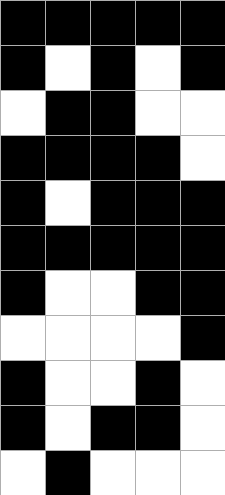[["black", "black", "black", "black", "black"], ["black", "white", "black", "white", "black"], ["white", "black", "black", "white", "white"], ["black", "black", "black", "black", "white"], ["black", "white", "black", "black", "black"], ["black", "black", "black", "black", "black"], ["black", "white", "white", "black", "black"], ["white", "white", "white", "white", "black"], ["black", "white", "white", "black", "white"], ["black", "white", "black", "black", "white"], ["white", "black", "white", "white", "white"]]